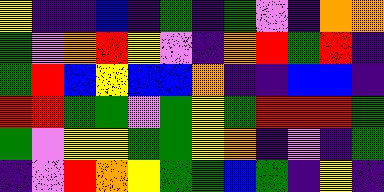[["yellow", "indigo", "indigo", "blue", "indigo", "green", "indigo", "green", "violet", "indigo", "orange", "orange"], ["green", "violet", "orange", "red", "yellow", "violet", "indigo", "orange", "red", "green", "red", "indigo"], ["green", "red", "blue", "yellow", "blue", "blue", "orange", "indigo", "indigo", "blue", "blue", "indigo"], ["red", "red", "green", "green", "violet", "green", "yellow", "green", "red", "red", "red", "green"], ["green", "violet", "yellow", "yellow", "green", "green", "yellow", "orange", "indigo", "violet", "indigo", "green"], ["indigo", "violet", "red", "orange", "yellow", "green", "green", "blue", "green", "indigo", "yellow", "indigo"]]